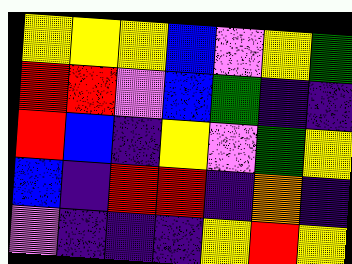[["yellow", "yellow", "yellow", "blue", "violet", "yellow", "green"], ["red", "red", "violet", "blue", "green", "indigo", "indigo"], ["red", "blue", "indigo", "yellow", "violet", "green", "yellow"], ["blue", "indigo", "red", "red", "indigo", "orange", "indigo"], ["violet", "indigo", "indigo", "indigo", "yellow", "red", "yellow"]]